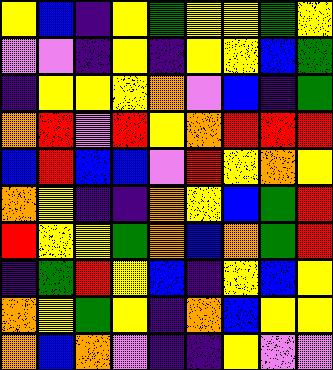[["yellow", "blue", "indigo", "yellow", "green", "yellow", "yellow", "green", "yellow"], ["violet", "violet", "indigo", "yellow", "indigo", "yellow", "yellow", "blue", "green"], ["indigo", "yellow", "yellow", "yellow", "orange", "violet", "blue", "indigo", "green"], ["orange", "red", "violet", "red", "yellow", "orange", "red", "red", "red"], ["blue", "red", "blue", "blue", "violet", "red", "yellow", "orange", "yellow"], ["orange", "yellow", "indigo", "indigo", "orange", "yellow", "blue", "green", "red"], ["red", "yellow", "yellow", "green", "orange", "blue", "orange", "green", "red"], ["indigo", "green", "red", "yellow", "blue", "indigo", "yellow", "blue", "yellow"], ["orange", "yellow", "green", "yellow", "indigo", "orange", "blue", "yellow", "yellow"], ["orange", "blue", "orange", "violet", "indigo", "indigo", "yellow", "violet", "violet"]]